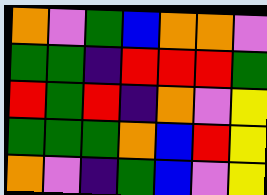[["orange", "violet", "green", "blue", "orange", "orange", "violet"], ["green", "green", "indigo", "red", "red", "red", "green"], ["red", "green", "red", "indigo", "orange", "violet", "yellow"], ["green", "green", "green", "orange", "blue", "red", "yellow"], ["orange", "violet", "indigo", "green", "blue", "violet", "yellow"]]